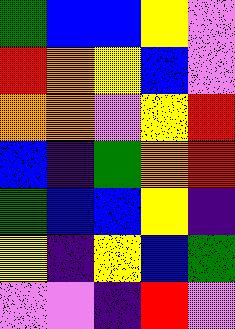[["green", "blue", "blue", "yellow", "violet"], ["red", "orange", "yellow", "blue", "violet"], ["orange", "orange", "violet", "yellow", "red"], ["blue", "indigo", "green", "orange", "red"], ["green", "blue", "blue", "yellow", "indigo"], ["yellow", "indigo", "yellow", "blue", "green"], ["violet", "violet", "indigo", "red", "violet"]]